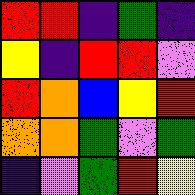[["red", "red", "indigo", "green", "indigo"], ["yellow", "indigo", "red", "red", "violet"], ["red", "orange", "blue", "yellow", "red"], ["orange", "orange", "green", "violet", "green"], ["indigo", "violet", "green", "red", "yellow"]]